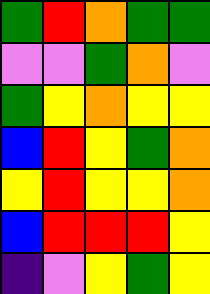[["green", "red", "orange", "green", "green"], ["violet", "violet", "green", "orange", "violet"], ["green", "yellow", "orange", "yellow", "yellow"], ["blue", "red", "yellow", "green", "orange"], ["yellow", "red", "yellow", "yellow", "orange"], ["blue", "red", "red", "red", "yellow"], ["indigo", "violet", "yellow", "green", "yellow"]]